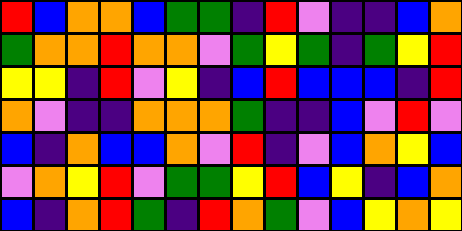[["red", "blue", "orange", "orange", "blue", "green", "green", "indigo", "red", "violet", "indigo", "indigo", "blue", "orange"], ["green", "orange", "orange", "red", "orange", "orange", "violet", "green", "yellow", "green", "indigo", "green", "yellow", "red"], ["yellow", "yellow", "indigo", "red", "violet", "yellow", "indigo", "blue", "red", "blue", "blue", "blue", "indigo", "red"], ["orange", "violet", "indigo", "indigo", "orange", "orange", "orange", "green", "indigo", "indigo", "blue", "violet", "red", "violet"], ["blue", "indigo", "orange", "blue", "blue", "orange", "violet", "red", "indigo", "violet", "blue", "orange", "yellow", "blue"], ["violet", "orange", "yellow", "red", "violet", "green", "green", "yellow", "red", "blue", "yellow", "indigo", "blue", "orange"], ["blue", "indigo", "orange", "red", "green", "indigo", "red", "orange", "green", "violet", "blue", "yellow", "orange", "yellow"]]